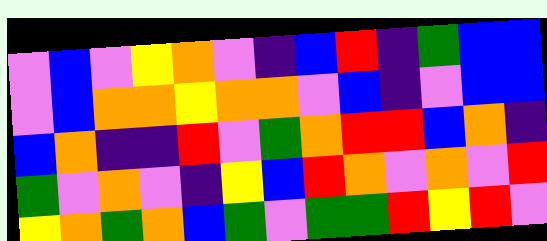[["violet", "blue", "violet", "yellow", "orange", "violet", "indigo", "blue", "red", "indigo", "green", "blue", "blue"], ["violet", "blue", "orange", "orange", "yellow", "orange", "orange", "violet", "blue", "indigo", "violet", "blue", "blue"], ["blue", "orange", "indigo", "indigo", "red", "violet", "green", "orange", "red", "red", "blue", "orange", "indigo"], ["green", "violet", "orange", "violet", "indigo", "yellow", "blue", "red", "orange", "violet", "orange", "violet", "red"], ["yellow", "orange", "green", "orange", "blue", "green", "violet", "green", "green", "red", "yellow", "red", "violet"]]